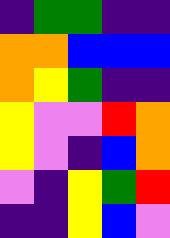[["indigo", "green", "green", "indigo", "indigo"], ["orange", "orange", "blue", "blue", "blue"], ["orange", "yellow", "green", "indigo", "indigo"], ["yellow", "violet", "violet", "red", "orange"], ["yellow", "violet", "indigo", "blue", "orange"], ["violet", "indigo", "yellow", "green", "red"], ["indigo", "indigo", "yellow", "blue", "violet"]]